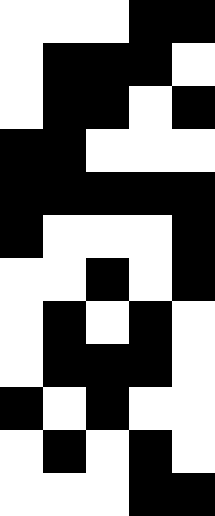[["white", "white", "white", "black", "black"], ["white", "black", "black", "black", "white"], ["white", "black", "black", "white", "black"], ["black", "black", "white", "white", "white"], ["black", "black", "black", "black", "black"], ["black", "white", "white", "white", "black"], ["white", "white", "black", "white", "black"], ["white", "black", "white", "black", "white"], ["white", "black", "black", "black", "white"], ["black", "white", "black", "white", "white"], ["white", "black", "white", "black", "white"], ["white", "white", "white", "black", "black"]]